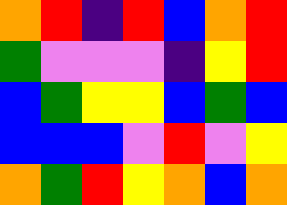[["orange", "red", "indigo", "red", "blue", "orange", "red"], ["green", "violet", "violet", "violet", "indigo", "yellow", "red"], ["blue", "green", "yellow", "yellow", "blue", "green", "blue"], ["blue", "blue", "blue", "violet", "red", "violet", "yellow"], ["orange", "green", "red", "yellow", "orange", "blue", "orange"]]